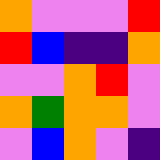[["orange", "violet", "violet", "violet", "red"], ["red", "blue", "indigo", "indigo", "orange"], ["violet", "violet", "orange", "red", "violet"], ["orange", "green", "orange", "orange", "violet"], ["violet", "blue", "orange", "violet", "indigo"]]